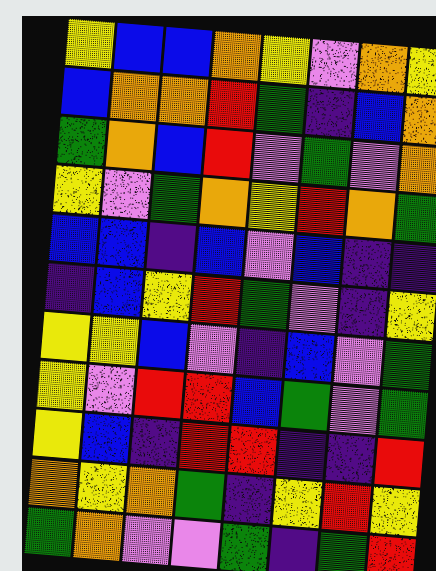[["yellow", "blue", "blue", "orange", "yellow", "violet", "orange", "yellow"], ["blue", "orange", "orange", "red", "green", "indigo", "blue", "orange"], ["green", "orange", "blue", "red", "violet", "green", "violet", "orange"], ["yellow", "violet", "green", "orange", "yellow", "red", "orange", "green"], ["blue", "blue", "indigo", "blue", "violet", "blue", "indigo", "indigo"], ["indigo", "blue", "yellow", "red", "green", "violet", "indigo", "yellow"], ["yellow", "yellow", "blue", "violet", "indigo", "blue", "violet", "green"], ["yellow", "violet", "red", "red", "blue", "green", "violet", "green"], ["yellow", "blue", "indigo", "red", "red", "indigo", "indigo", "red"], ["orange", "yellow", "orange", "green", "indigo", "yellow", "red", "yellow"], ["green", "orange", "violet", "violet", "green", "indigo", "green", "red"]]